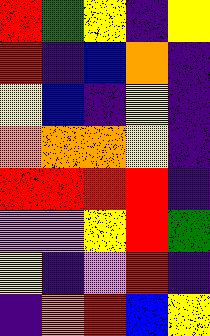[["red", "green", "yellow", "indigo", "yellow"], ["red", "indigo", "blue", "orange", "indigo"], ["yellow", "blue", "indigo", "yellow", "indigo"], ["orange", "orange", "orange", "yellow", "indigo"], ["red", "red", "red", "red", "indigo"], ["violet", "violet", "yellow", "red", "green"], ["yellow", "indigo", "violet", "red", "indigo"], ["indigo", "orange", "red", "blue", "yellow"]]